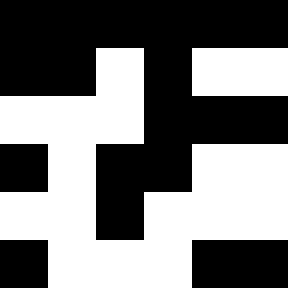[["black", "black", "black", "black", "black", "black"], ["black", "black", "white", "black", "white", "white"], ["white", "white", "white", "black", "black", "black"], ["black", "white", "black", "black", "white", "white"], ["white", "white", "black", "white", "white", "white"], ["black", "white", "white", "white", "black", "black"]]